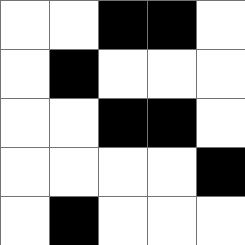[["white", "white", "black", "black", "white"], ["white", "black", "white", "white", "white"], ["white", "white", "black", "black", "white"], ["white", "white", "white", "white", "black"], ["white", "black", "white", "white", "white"]]